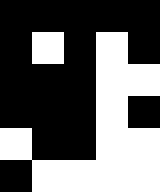[["black", "black", "black", "black", "black"], ["black", "white", "black", "white", "black"], ["black", "black", "black", "white", "white"], ["black", "black", "black", "white", "black"], ["white", "black", "black", "white", "white"], ["black", "white", "white", "white", "white"]]